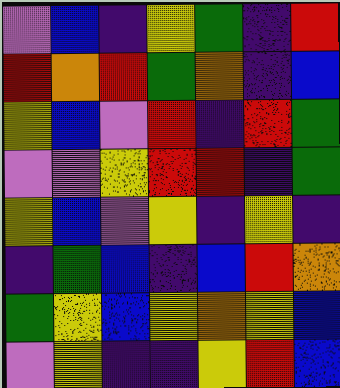[["violet", "blue", "indigo", "yellow", "green", "indigo", "red"], ["red", "orange", "red", "green", "orange", "indigo", "blue"], ["yellow", "blue", "violet", "red", "indigo", "red", "green"], ["violet", "violet", "yellow", "red", "red", "indigo", "green"], ["yellow", "blue", "violet", "yellow", "indigo", "yellow", "indigo"], ["indigo", "green", "blue", "indigo", "blue", "red", "orange"], ["green", "yellow", "blue", "yellow", "orange", "yellow", "blue"], ["violet", "yellow", "indigo", "indigo", "yellow", "red", "blue"]]